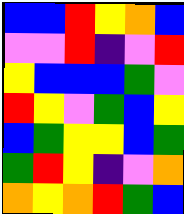[["blue", "blue", "red", "yellow", "orange", "blue"], ["violet", "violet", "red", "indigo", "violet", "red"], ["yellow", "blue", "blue", "blue", "green", "violet"], ["red", "yellow", "violet", "green", "blue", "yellow"], ["blue", "green", "yellow", "yellow", "blue", "green"], ["green", "red", "yellow", "indigo", "violet", "orange"], ["orange", "yellow", "orange", "red", "green", "blue"]]